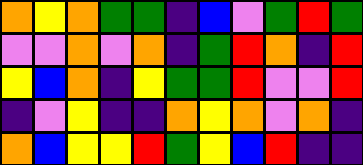[["orange", "yellow", "orange", "green", "green", "indigo", "blue", "violet", "green", "red", "green"], ["violet", "violet", "orange", "violet", "orange", "indigo", "green", "red", "orange", "indigo", "red"], ["yellow", "blue", "orange", "indigo", "yellow", "green", "green", "red", "violet", "violet", "red"], ["indigo", "violet", "yellow", "indigo", "indigo", "orange", "yellow", "orange", "violet", "orange", "indigo"], ["orange", "blue", "yellow", "yellow", "red", "green", "yellow", "blue", "red", "indigo", "indigo"]]